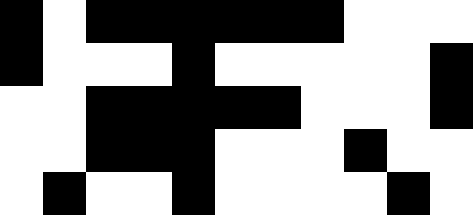[["black", "white", "black", "black", "black", "black", "black", "black", "white", "white", "white"], ["black", "white", "white", "white", "black", "white", "white", "white", "white", "white", "black"], ["white", "white", "black", "black", "black", "black", "black", "white", "white", "white", "black"], ["white", "white", "black", "black", "black", "white", "white", "white", "black", "white", "white"], ["white", "black", "white", "white", "black", "white", "white", "white", "white", "black", "white"]]